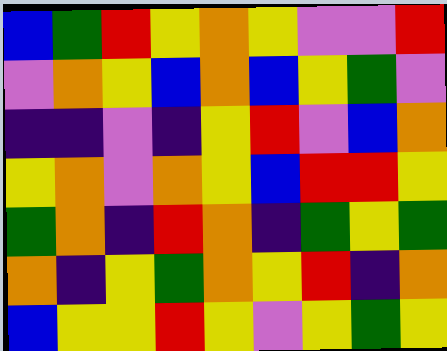[["blue", "green", "red", "yellow", "orange", "yellow", "violet", "violet", "red"], ["violet", "orange", "yellow", "blue", "orange", "blue", "yellow", "green", "violet"], ["indigo", "indigo", "violet", "indigo", "yellow", "red", "violet", "blue", "orange"], ["yellow", "orange", "violet", "orange", "yellow", "blue", "red", "red", "yellow"], ["green", "orange", "indigo", "red", "orange", "indigo", "green", "yellow", "green"], ["orange", "indigo", "yellow", "green", "orange", "yellow", "red", "indigo", "orange"], ["blue", "yellow", "yellow", "red", "yellow", "violet", "yellow", "green", "yellow"]]